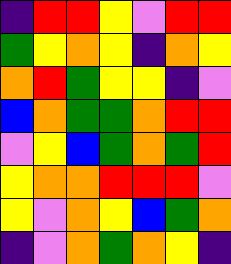[["indigo", "red", "red", "yellow", "violet", "red", "red"], ["green", "yellow", "orange", "yellow", "indigo", "orange", "yellow"], ["orange", "red", "green", "yellow", "yellow", "indigo", "violet"], ["blue", "orange", "green", "green", "orange", "red", "red"], ["violet", "yellow", "blue", "green", "orange", "green", "red"], ["yellow", "orange", "orange", "red", "red", "red", "violet"], ["yellow", "violet", "orange", "yellow", "blue", "green", "orange"], ["indigo", "violet", "orange", "green", "orange", "yellow", "indigo"]]